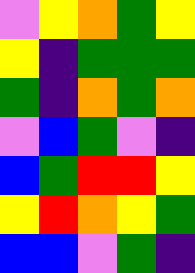[["violet", "yellow", "orange", "green", "yellow"], ["yellow", "indigo", "green", "green", "green"], ["green", "indigo", "orange", "green", "orange"], ["violet", "blue", "green", "violet", "indigo"], ["blue", "green", "red", "red", "yellow"], ["yellow", "red", "orange", "yellow", "green"], ["blue", "blue", "violet", "green", "indigo"]]